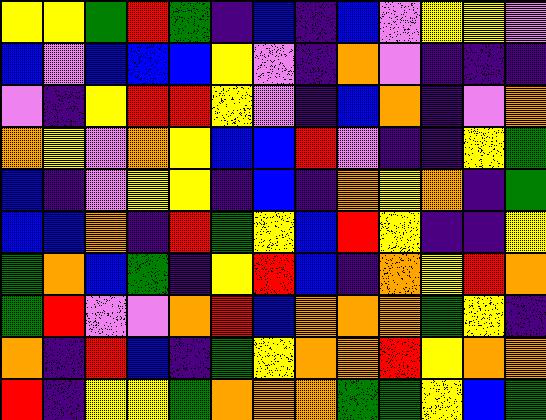[["yellow", "yellow", "green", "red", "green", "indigo", "blue", "indigo", "blue", "violet", "yellow", "yellow", "violet"], ["blue", "violet", "blue", "blue", "blue", "yellow", "violet", "indigo", "orange", "violet", "indigo", "indigo", "indigo"], ["violet", "indigo", "yellow", "red", "red", "yellow", "violet", "indigo", "blue", "orange", "indigo", "violet", "orange"], ["orange", "yellow", "violet", "orange", "yellow", "blue", "blue", "red", "violet", "indigo", "indigo", "yellow", "green"], ["blue", "indigo", "violet", "yellow", "yellow", "indigo", "blue", "indigo", "orange", "yellow", "orange", "indigo", "green"], ["blue", "blue", "orange", "indigo", "red", "green", "yellow", "blue", "red", "yellow", "indigo", "indigo", "yellow"], ["green", "orange", "blue", "green", "indigo", "yellow", "red", "blue", "indigo", "orange", "yellow", "red", "orange"], ["green", "red", "violet", "violet", "orange", "red", "blue", "orange", "orange", "orange", "green", "yellow", "indigo"], ["orange", "indigo", "red", "blue", "indigo", "green", "yellow", "orange", "orange", "red", "yellow", "orange", "orange"], ["red", "indigo", "yellow", "yellow", "green", "orange", "orange", "orange", "green", "green", "yellow", "blue", "green"]]